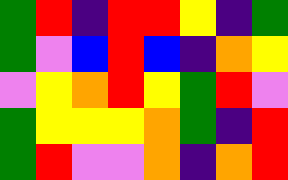[["green", "red", "indigo", "red", "red", "yellow", "indigo", "green"], ["green", "violet", "blue", "red", "blue", "indigo", "orange", "yellow"], ["violet", "yellow", "orange", "red", "yellow", "green", "red", "violet"], ["green", "yellow", "yellow", "yellow", "orange", "green", "indigo", "red"], ["green", "red", "violet", "violet", "orange", "indigo", "orange", "red"]]